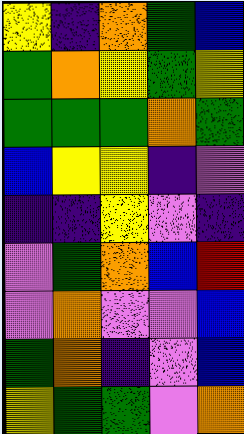[["yellow", "indigo", "orange", "green", "blue"], ["green", "orange", "yellow", "green", "yellow"], ["green", "green", "green", "orange", "green"], ["blue", "yellow", "yellow", "indigo", "violet"], ["indigo", "indigo", "yellow", "violet", "indigo"], ["violet", "green", "orange", "blue", "red"], ["violet", "orange", "violet", "violet", "blue"], ["green", "orange", "indigo", "violet", "blue"], ["yellow", "green", "green", "violet", "orange"]]